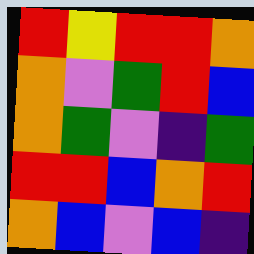[["red", "yellow", "red", "red", "orange"], ["orange", "violet", "green", "red", "blue"], ["orange", "green", "violet", "indigo", "green"], ["red", "red", "blue", "orange", "red"], ["orange", "blue", "violet", "blue", "indigo"]]